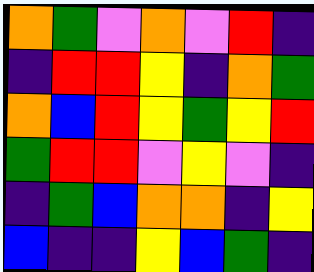[["orange", "green", "violet", "orange", "violet", "red", "indigo"], ["indigo", "red", "red", "yellow", "indigo", "orange", "green"], ["orange", "blue", "red", "yellow", "green", "yellow", "red"], ["green", "red", "red", "violet", "yellow", "violet", "indigo"], ["indigo", "green", "blue", "orange", "orange", "indigo", "yellow"], ["blue", "indigo", "indigo", "yellow", "blue", "green", "indigo"]]